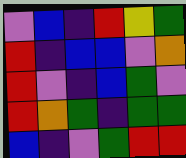[["violet", "blue", "indigo", "red", "yellow", "green"], ["red", "indigo", "blue", "blue", "violet", "orange"], ["red", "violet", "indigo", "blue", "green", "violet"], ["red", "orange", "green", "indigo", "green", "green"], ["blue", "indigo", "violet", "green", "red", "red"]]